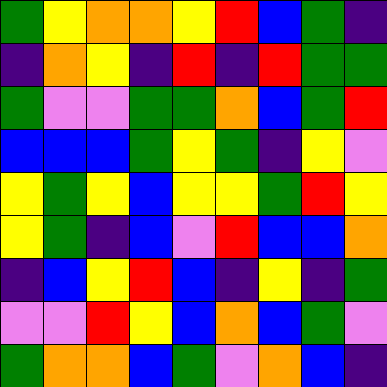[["green", "yellow", "orange", "orange", "yellow", "red", "blue", "green", "indigo"], ["indigo", "orange", "yellow", "indigo", "red", "indigo", "red", "green", "green"], ["green", "violet", "violet", "green", "green", "orange", "blue", "green", "red"], ["blue", "blue", "blue", "green", "yellow", "green", "indigo", "yellow", "violet"], ["yellow", "green", "yellow", "blue", "yellow", "yellow", "green", "red", "yellow"], ["yellow", "green", "indigo", "blue", "violet", "red", "blue", "blue", "orange"], ["indigo", "blue", "yellow", "red", "blue", "indigo", "yellow", "indigo", "green"], ["violet", "violet", "red", "yellow", "blue", "orange", "blue", "green", "violet"], ["green", "orange", "orange", "blue", "green", "violet", "orange", "blue", "indigo"]]